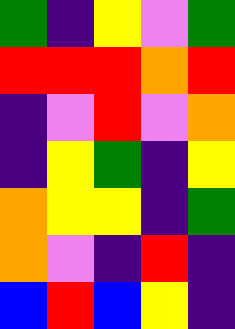[["green", "indigo", "yellow", "violet", "green"], ["red", "red", "red", "orange", "red"], ["indigo", "violet", "red", "violet", "orange"], ["indigo", "yellow", "green", "indigo", "yellow"], ["orange", "yellow", "yellow", "indigo", "green"], ["orange", "violet", "indigo", "red", "indigo"], ["blue", "red", "blue", "yellow", "indigo"]]